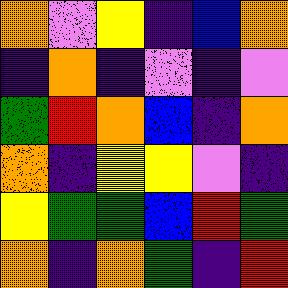[["orange", "violet", "yellow", "indigo", "blue", "orange"], ["indigo", "orange", "indigo", "violet", "indigo", "violet"], ["green", "red", "orange", "blue", "indigo", "orange"], ["orange", "indigo", "yellow", "yellow", "violet", "indigo"], ["yellow", "green", "green", "blue", "red", "green"], ["orange", "indigo", "orange", "green", "indigo", "red"]]